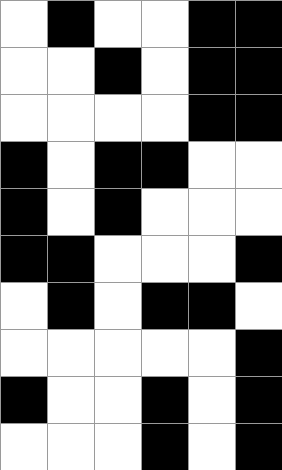[["white", "black", "white", "white", "black", "black"], ["white", "white", "black", "white", "black", "black"], ["white", "white", "white", "white", "black", "black"], ["black", "white", "black", "black", "white", "white"], ["black", "white", "black", "white", "white", "white"], ["black", "black", "white", "white", "white", "black"], ["white", "black", "white", "black", "black", "white"], ["white", "white", "white", "white", "white", "black"], ["black", "white", "white", "black", "white", "black"], ["white", "white", "white", "black", "white", "black"]]